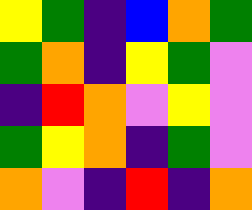[["yellow", "green", "indigo", "blue", "orange", "green"], ["green", "orange", "indigo", "yellow", "green", "violet"], ["indigo", "red", "orange", "violet", "yellow", "violet"], ["green", "yellow", "orange", "indigo", "green", "violet"], ["orange", "violet", "indigo", "red", "indigo", "orange"]]